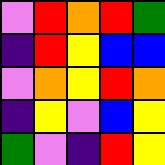[["violet", "red", "orange", "red", "green"], ["indigo", "red", "yellow", "blue", "blue"], ["violet", "orange", "yellow", "red", "orange"], ["indigo", "yellow", "violet", "blue", "yellow"], ["green", "violet", "indigo", "red", "yellow"]]